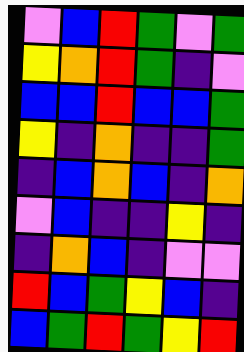[["violet", "blue", "red", "green", "violet", "green"], ["yellow", "orange", "red", "green", "indigo", "violet"], ["blue", "blue", "red", "blue", "blue", "green"], ["yellow", "indigo", "orange", "indigo", "indigo", "green"], ["indigo", "blue", "orange", "blue", "indigo", "orange"], ["violet", "blue", "indigo", "indigo", "yellow", "indigo"], ["indigo", "orange", "blue", "indigo", "violet", "violet"], ["red", "blue", "green", "yellow", "blue", "indigo"], ["blue", "green", "red", "green", "yellow", "red"]]